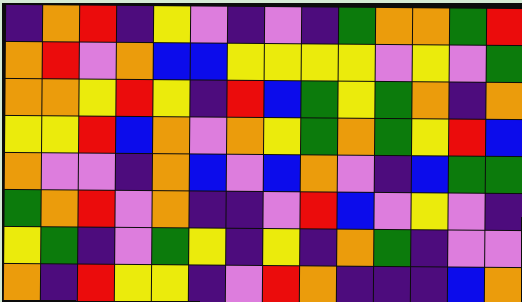[["indigo", "orange", "red", "indigo", "yellow", "violet", "indigo", "violet", "indigo", "green", "orange", "orange", "green", "red"], ["orange", "red", "violet", "orange", "blue", "blue", "yellow", "yellow", "yellow", "yellow", "violet", "yellow", "violet", "green"], ["orange", "orange", "yellow", "red", "yellow", "indigo", "red", "blue", "green", "yellow", "green", "orange", "indigo", "orange"], ["yellow", "yellow", "red", "blue", "orange", "violet", "orange", "yellow", "green", "orange", "green", "yellow", "red", "blue"], ["orange", "violet", "violet", "indigo", "orange", "blue", "violet", "blue", "orange", "violet", "indigo", "blue", "green", "green"], ["green", "orange", "red", "violet", "orange", "indigo", "indigo", "violet", "red", "blue", "violet", "yellow", "violet", "indigo"], ["yellow", "green", "indigo", "violet", "green", "yellow", "indigo", "yellow", "indigo", "orange", "green", "indigo", "violet", "violet"], ["orange", "indigo", "red", "yellow", "yellow", "indigo", "violet", "red", "orange", "indigo", "indigo", "indigo", "blue", "orange"]]